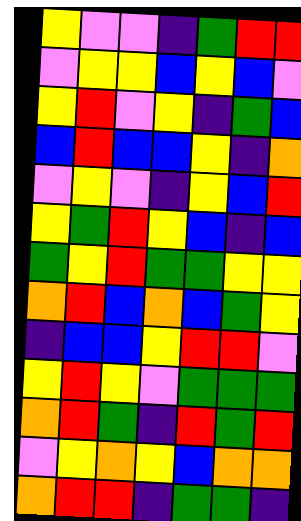[["yellow", "violet", "violet", "indigo", "green", "red", "red"], ["violet", "yellow", "yellow", "blue", "yellow", "blue", "violet"], ["yellow", "red", "violet", "yellow", "indigo", "green", "blue"], ["blue", "red", "blue", "blue", "yellow", "indigo", "orange"], ["violet", "yellow", "violet", "indigo", "yellow", "blue", "red"], ["yellow", "green", "red", "yellow", "blue", "indigo", "blue"], ["green", "yellow", "red", "green", "green", "yellow", "yellow"], ["orange", "red", "blue", "orange", "blue", "green", "yellow"], ["indigo", "blue", "blue", "yellow", "red", "red", "violet"], ["yellow", "red", "yellow", "violet", "green", "green", "green"], ["orange", "red", "green", "indigo", "red", "green", "red"], ["violet", "yellow", "orange", "yellow", "blue", "orange", "orange"], ["orange", "red", "red", "indigo", "green", "green", "indigo"]]